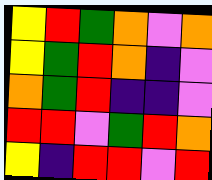[["yellow", "red", "green", "orange", "violet", "orange"], ["yellow", "green", "red", "orange", "indigo", "violet"], ["orange", "green", "red", "indigo", "indigo", "violet"], ["red", "red", "violet", "green", "red", "orange"], ["yellow", "indigo", "red", "red", "violet", "red"]]